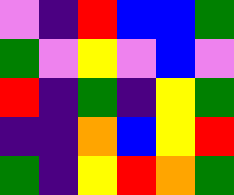[["violet", "indigo", "red", "blue", "blue", "green"], ["green", "violet", "yellow", "violet", "blue", "violet"], ["red", "indigo", "green", "indigo", "yellow", "green"], ["indigo", "indigo", "orange", "blue", "yellow", "red"], ["green", "indigo", "yellow", "red", "orange", "green"]]